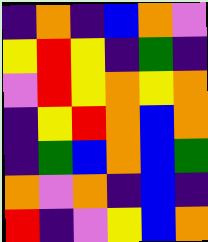[["indigo", "orange", "indigo", "blue", "orange", "violet"], ["yellow", "red", "yellow", "indigo", "green", "indigo"], ["violet", "red", "yellow", "orange", "yellow", "orange"], ["indigo", "yellow", "red", "orange", "blue", "orange"], ["indigo", "green", "blue", "orange", "blue", "green"], ["orange", "violet", "orange", "indigo", "blue", "indigo"], ["red", "indigo", "violet", "yellow", "blue", "orange"]]